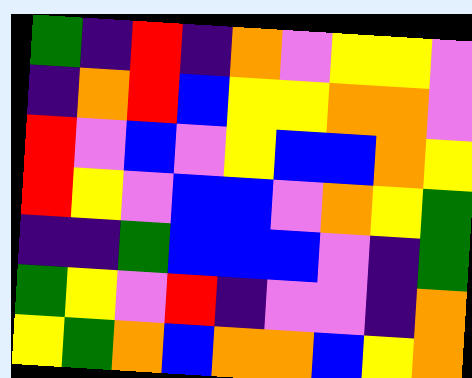[["green", "indigo", "red", "indigo", "orange", "violet", "yellow", "yellow", "violet"], ["indigo", "orange", "red", "blue", "yellow", "yellow", "orange", "orange", "violet"], ["red", "violet", "blue", "violet", "yellow", "blue", "blue", "orange", "yellow"], ["red", "yellow", "violet", "blue", "blue", "violet", "orange", "yellow", "green"], ["indigo", "indigo", "green", "blue", "blue", "blue", "violet", "indigo", "green"], ["green", "yellow", "violet", "red", "indigo", "violet", "violet", "indigo", "orange"], ["yellow", "green", "orange", "blue", "orange", "orange", "blue", "yellow", "orange"]]